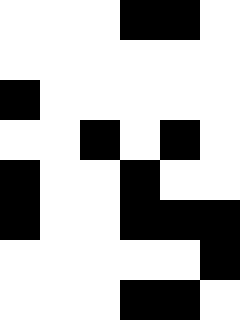[["white", "white", "white", "black", "black", "white"], ["white", "white", "white", "white", "white", "white"], ["black", "white", "white", "white", "white", "white"], ["white", "white", "black", "white", "black", "white"], ["black", "white", "white", "black", "white", "white"], ["black", "white", "white", "black", "black", "black"], ["white", "white", "white", "white", "white", "black"], ["white", "white", "white", "black", "black", "white"]]